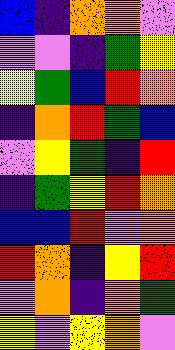[["blue", "indigo", "orange", "orange", "violet"], ["violet", "violet", "indigo", "green", "yellow"], ["yellow", "green", "blue", "red", "orange"], ["indigo", "orange", "red", "green", "blue"], ["violet", "yellow", "green", "indigo", "red"], ["indigo", "green", "yellow", "red", "orange"], ["blue", "blue", "red", "violet", "orange"], ["red", "orange", "indigo", "yellow", "red"], ["violet", "orange", "indigo", "orange", "green"], ["yellow", "violet", "yellow", "orange", "violet"]]